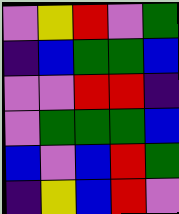[["violet", "yellow", "red", "violet", "green"], ["indigo", "blue", "green", "green", "blue"], ["violet", "violet", "red", "red", "indigo"], ["violet", "green", "green", "green", "blue"], ["blue", "violet", "blue", "red", "green"], ["indigo", "yellow", "blue", "red", "violet"]]